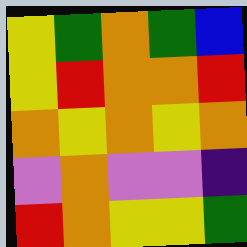[["yellow", "green", "orange", "green", "blue"], ["yellow", "red", "orange", "orange", "red"], ["orange", "yellow", "orange", "yellow", "orange"], ["violet", "orange", "violet", "violet", "indigo"], ["red", "orange", "yellow", "yellow", "green"]]